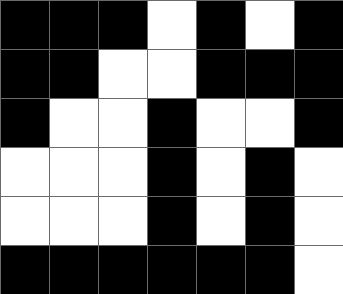[["black", "black", "black", "white", "black", "white", "black"], ["black", "black", "white", "white", "black", "black", "black"], ["black", "white", "white", "black", "white", "white", "black"], ["white", "white", "white", "black", "white", "black", "white"], ["white", "white", "white", "black", "white", "black", "white"], ["black", "black", "black", "black", "black", "black", "white"]]